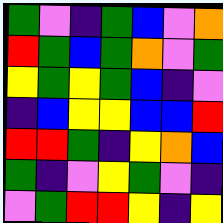[["green", "violet", "indigo", "green", "blue", "violet", "orange"], ["red", "green", "blue", "green", "orange", "violet", "green"], ["yellow", "green", "yellow", "green", "blue", "indigo", "violet"], ["indigo", "blue", "yellow", "yellow", "blue", "blue", "red"], ["red", "red", "green", "indigo", "yellow", "orange", "blue"], ["green", "indigo", "violet", "yellow", "green", "violet", "indigo"], ["violet", "green", "red", "red", "yellow", "indigo", "yellow"]]